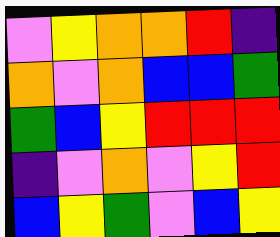[["violet", "yellow", "orange", "orange", "red", "indigo"], ["orange", "violet", "orange", "blue", "blue", "green"], ["green", "blue", "yellow", "red", "red", "red"], ["indigo", "violet", "orange", "violet", "yellow", "red"], ["blue", "yellow", "green", "violet", "blue", "yellow"]]